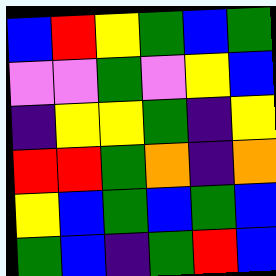[["blue", "red", "yellow", "green", "blue", "green"], ["violet", "violet", "green", "violet", "yellow", "blue"], ["indigo", "yellow", "yellow", "green", "indigo", "yellow"], ["red", "red", "green", "orange", "indigo", "orange"], ["yellow", "blue", "green", "blue", "green", "blue"], ["green", "blue", "indigo", "green", "red", "blue"]]